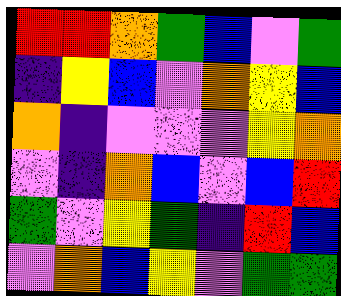[["red", "red", "orange", "green", "blue", "violet", "green"], ["indigo", "yellow", "blue", "violet", "orange", "yellow", "blue"], ["orange", "indigo", "violet", "violet", "violet", "yellow", "orange"], ["violet", "indigo", "orange", "blue", "violet", "blue", "red"], ["green", "violet", "yellow", "green", "indigo", "red", "blue"], ["violet", "orange", "blue", "yellow", "violet", "green", "green"]]